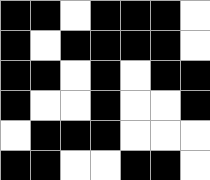[["black", "black", "white", "black", "black", "black", "white"], ["black", "white", "black", "black", "black", "black", "white"], ["black", "black", "white", "black", "white", "black", "black"], ["black", "white", "white", "black", "white", "white", "black"], ["white", "black", "black", "black", "white", "white", "white"], ["black", "black", "white", "white", "black", "black", "white"]]